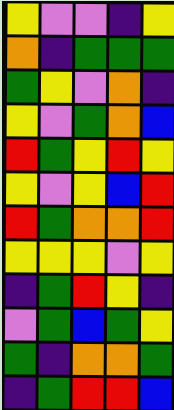[["yellow", "violet", "violet", "indigo", "yellow"], ["orange", "indigo", "green", "green", "green"], ["green", "yellow", "violet", "orange", "indigo"], ["yellow", "violet", "green", "orange", "blue"], ["red", "green", "yellow", "red", "yellow"], ["yellow", "violet", "yellow", "blue", "red"], ["red", "green", "orange", "orange", "red"], ["yellow", "yellow", "yellow", "violet", "yellow"], ["indigo", "green", "red", "yellow", "indigo"], ["violet", "green", "blue", "green", "yellow"], ["green", "indigo", "orange", "orange", "green"], ["indigo", "green", "red", "red", "blue"]]